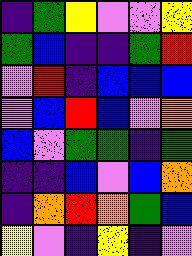[["indigo", "green", "yellow", "violet", "violet", "yellow"], ["green", "blue", "indigo", "indigo", "green", "red"], ["violet", "red", "indigo", "blue", "blue", "blue"], ["violet", "blue", "red", "blue", "violet", "orange"], ["blue", "violet", "green", "green", "indigo", "green"], ["indigo", "indigo", "blue", "violet", "blue", "orange"], ["indigo", "orange", "red", "orange", "green", "blue"], ["yellow", "violet", "indigo", "yellow", "indigo", "violet"]]